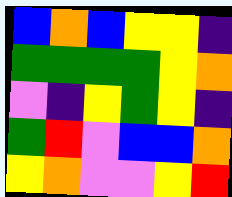[["blue", "orange", "blue", "yellow", "yellow", "indigo"], ["green", "green", "green", "green", "yellow", "orange"], ["violet", "indigo", "yellow", "green", "yellow", "indigo"], ["green", "red", "violet", "blue", "blue", "orange"], ["yellow", "orange", "violet", "violet", "yellow", "red"]]